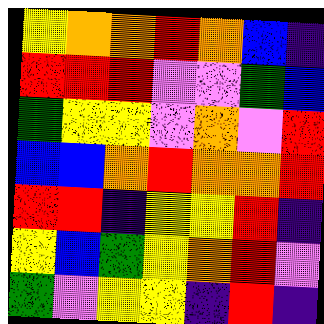[["yellow", "orange", "orange", "red", "orange", "blue", "indigo"], ["red", "red", "red", "violet", "violet", "green", "blue"], ["green", "yellow", "yellow", "violet", "orange", "violet", "red"], ["blue", "blue", "orange", "red", "orange", "orange", "red"], ["red", "red", "indigo", "yellow", "yellow", "red", "indigo"], ["yellow", "blue", "green", "yellow", "orange", "red", "violet"], ["green", "violet", "yellow", "yellow", "indigo", "red", "indigo"]]